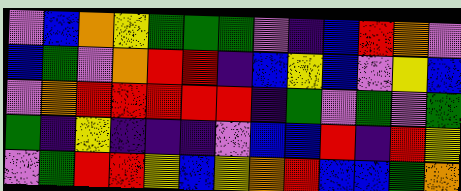[["violet", "blue", "orange", "yellow", "green", "green", "green", "violet", "indigo", "blue", "red", "orange", "violet"], ["blue", "green", "violet", "orange", "red", "red", "indigo", "blue", "yellow", "blue", "violet", "yellow", "blue"], ["violet", "orange", "red", "red", "red", "red", "red", "indigo", "green", "violet", "green", "violet", "green"], ["green", "indigo", "yellow", "indigo", "indigo", "indigo", "violet", "blue", "blue", "red", "indigo", "red", "yellow"], ["violet", "green", "red", "red", "yellow", "blue", "yellow", "orange", "red", "blue", "blue", "green", "orange"]]